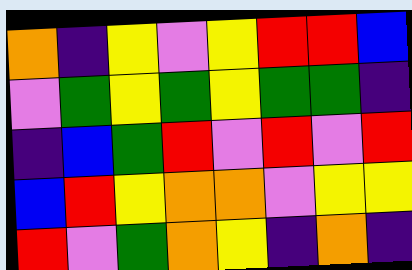[["orange", "indigo", "yellow", "violet", "yellow", "red", "red", "blue"], ["violet", "green", "yellow", "green", "yellow", "green", "green", "indigo"], ["indigo", "blue", "green", "red", "violet", "red", "violet", "red"], ["blue", "red", "yellow", "orange", "orange", "violet", "yellow", "yellow"], ["red", "violet", "green", "orange", "yellow", "indigo", "orange", "indigo"]]